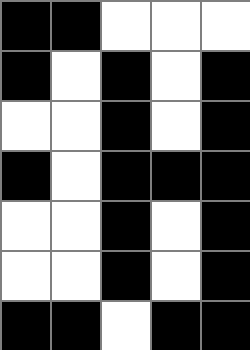[["black", "black", "white", "white", "white"], ["black", "white", "black", "white", "black"], ["white", "white", "black", "white", "black"], ["black", "white", "black", "black", "black"], ["white", "white", "black", "white", "black"], ["white", "white", "black", "white", "black"], ["black", "black", "white", "black", "black"]]